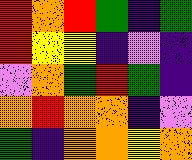[["red", "orange", "red", "green", "indigo", "green"], ["red", "yellow", "yellow", "indigo", "violet", "indigo"], ["violet", "orange", "green", "red", "green", "indigo"], ["orange", "red", "orange", "orange", "indigo", "violet"], ["green", "indigo", "orange", "orange", "yellow", "orange"]]